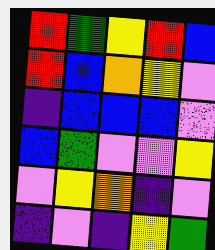[["red", "green", "yellow", "red", "blue"], ["red", "blue", "orange", "yellow", "violet"], ["indigo", "blue", "blue", "blue", "violet"], ["blue", "green", "violet", "violet", "yellow"], ["violet", "yellow", "orange", "indigo", "violet"], ["indigo", "violet", "indigo", "yellow", "green"]]